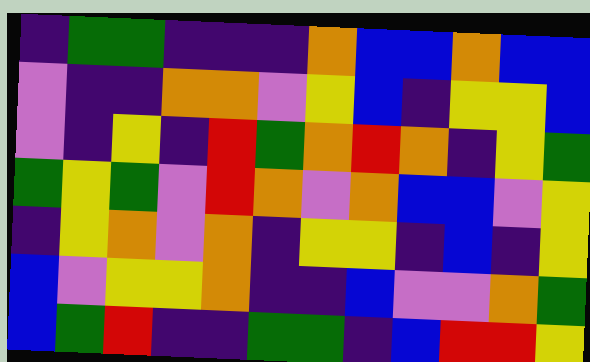[["indigo", "green", "green", "indigo", "indigo", "indigo", "orange", "blue", "blue", "orange", "blue", "blue"], ["violet", "indigo", "indigo", "orange", "orange", "violet", "yellow", "blue", "indigo", "yellow", "yellow", "blue"], ["violet", "indigo", "yellow", "indigo", "red", "green", "orange", "red", "orange", "indigo", "yellow", "green"], ["green", "yellow", "green", "violet", "red", "orange", "violet", "orange", "blue", "blue", "violet", "yellow"], ["indigo", "yellow", "orange", "violet", "orange", "indigo", "yellow", "yellow", "indigo", "blue", "indigo", "yellow"], ["blue", "violet", "yellow", "yellow", "orange", "indigo", "indigo", "blue", "violet", "violet", "orange", "green"], ["blue", "green", "red", "indigo", "indigo", "green", "green", "indigo", "blue", "red", "red", "yellow"]]